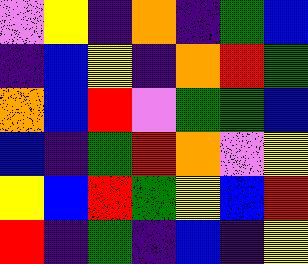[["violet", "yellow", "indigo", "orange", "indigo", "green", "blue"], ["indigo", "blue", "yellow", "indigo", "orange", "red", "green"], ["orange", "blue", "red", "violet", "green", "green", "blue"], ["blue", "indigo", "green", "red", "orange", "violet", "yellow"], ["yellow", "blue", "red", "green", "yellow", "blue", "red"], ["red", "indigo", "green", "indigo", "blue", "indigo", "yellow"]]